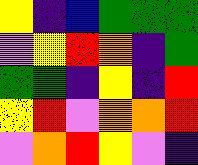[["yellow", "indigo", "blue", "green", "green", "green"], ["violet", "yellow", "red", "orange", "indigo", "green"], ["green", "green", "indigo", "yellow", "indigo", "red"], ["yellow", "red", "violet", "orange", "orange", "red"], ["violet", "orange", "red", "yellow", "violet", "indigo"]]